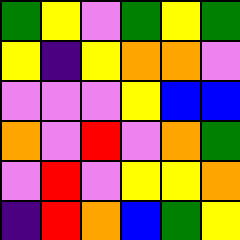[["green", "yellow", "violet", "green", "yellow", "green"], ["yellow", "indigo", "yellow", "orange", "orange", "violet"], ["violet", "violet", "violet", "yellow", "blue", "blue"], ["orange", "violet", "red", "violet", "orange", "green"], ["violet", "red", "violet", "yellow", "yellow", "orange"], ["indigo", "red", "orange", "blue", "green", "yellow"]]